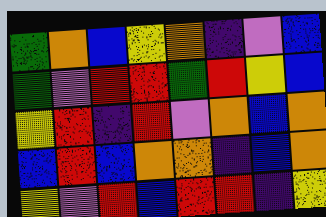[["green", "orange", "blue", "yellow", "orange", "indigo", "violet", "blue"], ["green", "violet", "red", "red", "green", "red", "yellow", "blue"], ["yellow", "red", "indigo", "red", "violet", "orange", "blue", "orange"], ["blue", "red", "blue", "orange", "orange", "indigo", "blue", "orange"], ["yellow", "violet", "red", "blue", "red", "red", "indigo", "yellow"]]